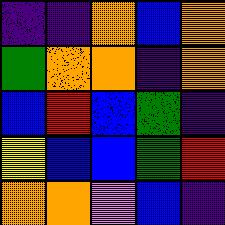[["indigo", "indigo", "orange", "blue", "orange"], ["green", "orange", "orange", "indigo", "orange"], ["blue", "red", "blue", "green", "indigo"], ["yellow", "blue", "blue", "green", "red"], ["orange", "orange", "violet", "blue", "indigo"]]